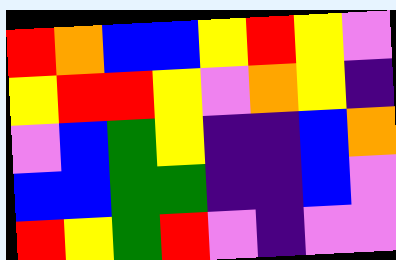[["red", "orange", "blue", "blue", "yellow", "red", "yellow", "violet"], ["yellow", "red", "red", "yellow", "violet", "orange", "yellow", "indigo"], ["violet", "blue", "green", "yellow", "indigo", "indigo", "blue", "orange"], ["blue", "blue", "green", "green", "indigo", "indigo", "blue", "violet"], ["red", "yellow", "green", "red", "violet", "indigo", "violet", "violet"]]